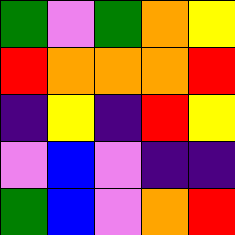[["green", "violet", "green", "orange", "yellow"], ["red", "orange", "orange", "orange", "red"], ["indigo", "yellow", "indigo", "red", "yellow"], ["violet", "blue", "violet", "indigo", "indigo"], ["green", "blue", "violet", "orange", "red"]]